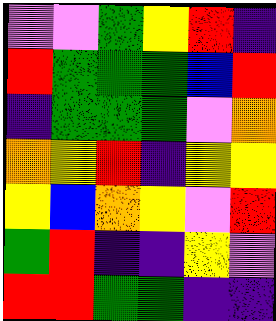[["violet", "violet", "green", "yellow", "red", "indigo"], ["red", "green", "green", "green", "blue", "red"], ["indigo", "green", "green", "green", "violet", "orange"], ["orange", "yellow", "red", "indigo", "yellow", "yellow"], ["yellow", "blue", "orange", "yellow", "violet", "red"], ["green", "red", "indigo", "indigo", "yellow", "violet"], ["red", "red", "green", "green", "indigo", "indigo"]]